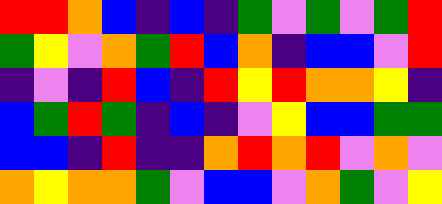[["red", "red", "orange", "blue", "indigo", "blue", "indigo", "green", "violet", "green", "violet", "green", "red"], ["green", "yellow", "violet", "orange", "green", "red", "blue", "orange", "indigo", "blue", "blue", "violet", "red"], ["indigo", "violet", "indigo", "red", "blue", "indigo", "red", "yellow", "red", "orange", "orange", "yellow", "indigo"], ["blue", "green", "red", "green", "indigo", "blue", "indigo", "violet", "yellow", "blue", "blue", "green", "green"], ["blue", "blue", "indigo", "red", "indigo", "indigo", "orange", "red", "orange", "red", "violet", "orange", "violet"], ["orange", "yellow", "orange", "orange", "green", "violet", "blue", "blue", "violet", "orange", "green", "violet", "yellow"]]